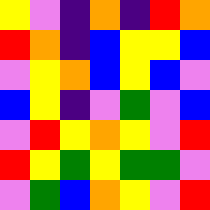[["yellow", "violet", "indigo", "orange", "indigo", "red", "orange"], ["red", "orange", "indigo", "blue", "yellow", "yellow", "blue"], ["violet", "yellow", "orange", "blue", "yellow", "blue", "violet"], ["blue", "yellow", "indigo", "violet", "green", "violet", "blue"], ["violet", "red", "yellow", "orange", "yellow", "violet", "red"], ["red", "yellow", "green", "yellow", "green", "green", "violet"], ["violet", "green", "blue", "orange", "yellow", "violet", "red"]]